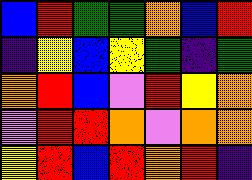[["blue", "red", "green", "green", "orange", "blue", "red"], ["indigo", "yellow", "blue", "yellow", "green", "indigo", "green"], ["orange", "red", "blue", "violet", "red", "yellow", "orange"], ["violet", "red", "red", "orange", "violet", "orange", "orange"], ["yellow", "red", "blue", "red", "orange", "red", "indigo"]]